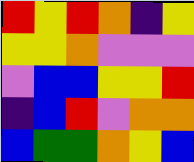[["red", "yellow", "red", "orange", "indigo", "yellow"], ["yellow", "yellow", "orange", "violet", "violet", "violet"], ["violet", "blue", "blue", "yellow", "yellow", "red"], ["indigo", "blue", "red", "violet", "orange", "orange"], ["blue", "green", "green", "orange", "yellow", "blue"]]